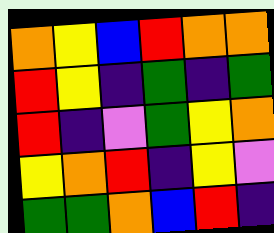[["orange", "yellow", "blue", "red", "orange", "orange"], ["red", "yellow", "indigo", "green", "indigo", "green"], ["red", "indigo", "violet", "green", "yellow", "orange"], ["yellow", "orange", "red", "indigo", "yellow", "violet"], ["green", "green", "orange", "blue", "red", "indigo"]]